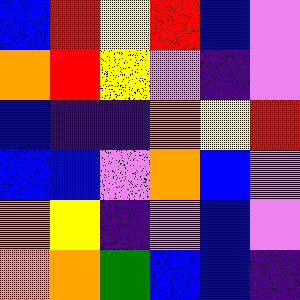[["blue", "red", "yellow", "red", "blue", "violet"], ["orange", "red", "yellow", "violet", "indigo", "violet"], ["blue", "indigo", "indigo", "orange", "yellow", "red"], ["blue", "blue", "violet", "orange", "blue", "violet"], ["orange", "yellow", "indigo", "violet", "blue", "violet"], ["orange", "orange", "green", "blue", "blue", "indigo"]]